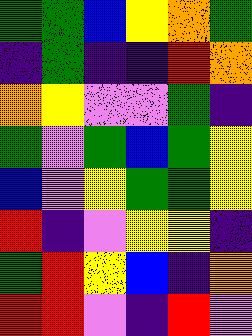[["green", "green", "blue", "yellow", "orange", "green"], ["indigo", "green", "indigo", "indigo", "red", "orange"], ["orange", "yellow", "violet", "violet", "green", "indigo"], ["green", "violet", "green", "blue", "green", "yellow"], ["blue", "violet", "yellow", "green", "green", "yellow"], ["red", "indigo", "violet", "yellow", "yellow", "indigo"], ["green", "red", "yellow", "blue", "indigo", "orange"], ["red", "red", "violet", "indigo", "red", "violet"]]